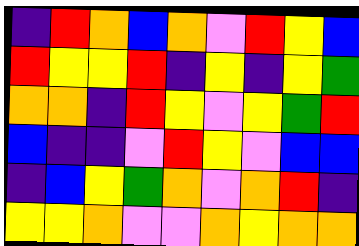[["indigo", "red", "orange", "blue", "orange", "violet", "red", "yellow", "blue"], ["red", "yellow", "yellow", "red", "indigo", "yellow", "indigo", "yellow", "green"], ["orange", "orange", "indigo", "red", "yellow", "violet", "yellow", "green", "red"], ["blue", "indigo", "indigo", "violet", "red", "yellow", "violet", "blue", "blue"], ["indigo", "blue", "yellow", "green", "orange", "violet", "orange", "red", "indigo"], ["yellow", "yellow", "orange", "violet", "violet", "orange", "yellow", "orange", "orange"]]